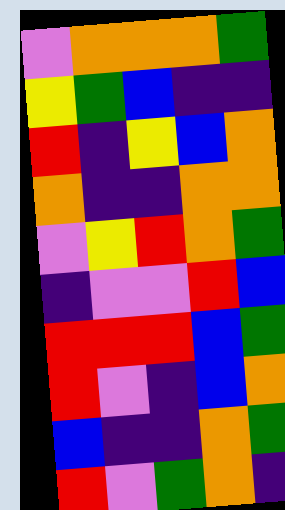[["violet", "orange", "orange", "orange", "green"], ["yellow", "green", "blue", "indigo", "indigo"], ["red", "indigo", "yellow", "blue", "orange"], ["orange", "indigo", "indigo", "orange", "orange"], ["violet", "yellow", "red", "orange", "green"], ["indigo", "violet", "violet", "red", "blue"], ["red", "red", "red", "blue", "green"], ["red", "violet", "indigo", "blue", "orange"], ["blue", "indigo", "indigo", "orange", "green"], ["red", "violet", "green", "orange", "indigo"]]